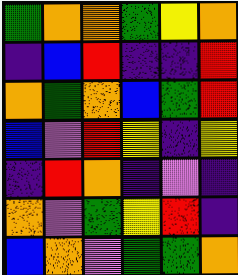[["green", "orange", "orange", "green", "yellow", "orange"], ["indigo", "blue", "red", "indigo", "indigo", "red"], ["orange", "green", "orange", "blue", "green", "red"], ["blue", "violet", "red", "yellow", "indigo", "yellow"], ["indigo", "red", "orange", "indigo", "violet", "indigo"], ["orange", "violet", "green", "yellow", "red", "indigo"], ["blue", "orange", "violet", "green", "green", "orange"]]